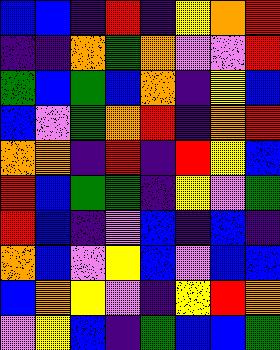[["blue", "blue", "indigo", "red", "indigo", "yellow", "orange", "red"], ["indigo", "indigo", "orange", "green", "orange", "violet", "violet", "red"], ["green", "blue", "green", "blue", "orange", "indigo", "yellow", "blue"], ["blue", "violet", "green", "orange", "red", "indigo", "orange", "red"], ["orange", "orange", "indigo", "red", "indigo", "red", "yellow", "blue"], ["red", "blue", "green", "green", "indigo", "yellow", "violet", "green"], ["red", "blue", "indigo", "violet", "blue", "indigo", "blue", "indigo"], ["orange", "blue", "violet", "yellow", "blue", "violet", "blue", "blue"], ["blue", "orange", "yellow", "violet", "indigo", "yellow", "red", "orange"], ["violet", "yellow", "blue", "indigo", "green", "blue", "blue", "green"]]